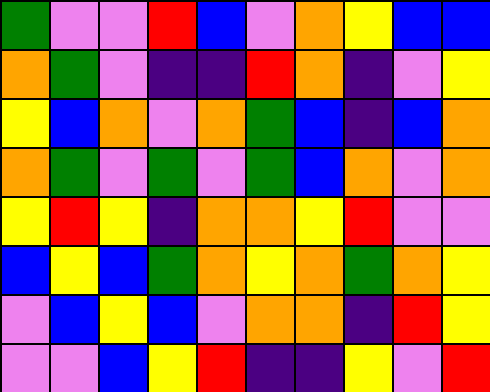[["green", "violet", "violet", "red", "blue", "violet", "orange", "yellow", "blue", "blue"], ["orange", "green", "violet", "indigo", "indigo", "red", "orange", "indigo", "violet", "yellow"], ["yellow", "blue", "orange", "violet", "orange", "green", "blue", "indigo", "blue", "orange"], ["orange", "green", "violet", "green", "violet", "green", "blue", "orange", "violet", "orange"], ["yellow", "red", "yellow", "indigo", "orange", "orange", "yellow", "red", "violet", "violet"], ["blue", "yellow", "blue", "green", "orange", "yellow", "orange", "green", "orange", "yellow"], ["violet", "blue", "yellow", "blue", "violet", "orange", "orange", "indigo", "red", "yellow"], ["violet", "violet", "blue", "yellow", "red", "indigo", "indigo", "yellow", "violet", "red"]]